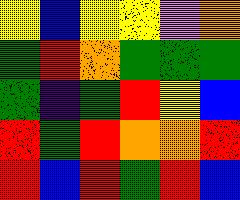[["yellow", "blue", "yellow", "yellow", "violet", "orange"], ["green", "red", "orange", "green", "green", "green"], ["green", "indigo", "green", "red", "yellow", "blue"], ["red", "green", "red", "orange", "orange", "red"], ["red", "blue", "red", "green", "red", "blue"]]